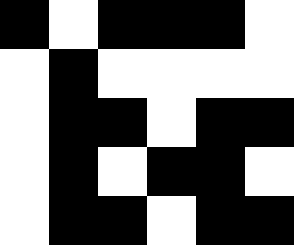[["black", "white", "black", "black", "black", "white"], ["white", "black", "white", "white", "white", "white"], ["white", "black", "black", "white", "black", "black"], ["white", "black", "white", "black", "black", "white"], ["white", "black", "black", "white", "black", "black"]]